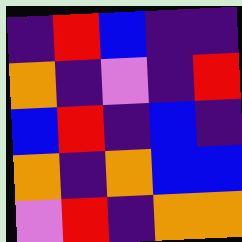[["indigo", "red", "blue", "indigo", "indigo"], ["orange", "indigo", "violet", "indigo", "red"], ["blue", "red", "indigo", "blue", "indigo"], ["orange", "indigo", "orange", "blue", "blue"], ["violet", "red", "indigo", "orange", "orange"]]